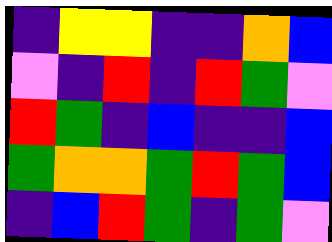[["indigo", "yellow", "yellow", "indigo", "indigo", "orange", "blue"], ["violet", "indigo", "red", "indigo", "red", "green", "violet"], ["red", "green", "indigo", "blue", "indigo", "indigo", "blue"], ["green", "orange", "orange", "green", "red", "green", "blue"], ["indigo", "blue", "red", "green", "indigo", "green", "violet"]]